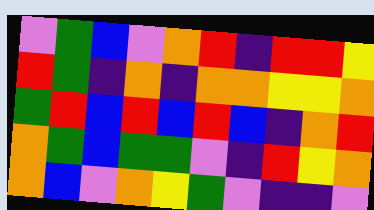[["violet", "green", "blue", "violet", "orange", "red", "indigo", "red", "red", "yellow"], ["red", "green", "indigo", "orange", "indigo", "orange", "orange", "yellow", "yellow", "orange"], ["green", "red", "blue", "red", "blue", "red", "blue", "indigo", "orange", "red"], ["orange", "green", "blue", "green", "green", "violet", "indigo", "red", "yellow", "orange"], ["orange", "blue", "violet", "orange", "yellow", "green", "violet", "indigo", "indigo", "violet"]]